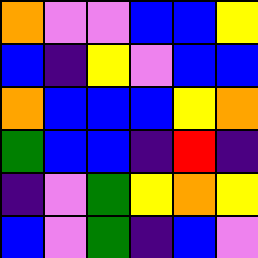[["orange", "violet", "violet", "blue", "blue", "yellow"], ["blue", "indigo", "yellow", "violet", "blue", "blue"], ["orange", "blue", "blue", "blue", "yellow", "orange"], ["green", "blue", "blue", "indigo", "red", "indigo"], ["indigo", "violet", "green", "yellow", "orange", "yellow"], ["blue", "violet", "green", "indigo", "blue", "violet"]]